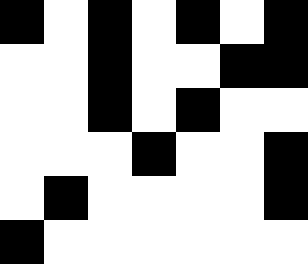[["black", "white", "black", "white", "black", "white", "black"], ["white", "white", "black", "white", "white", "black", "black"], ["white", "white", "black", "white", "black", "white", "white"], ["white", "white", "white", "black", "white", "white", "black"], ["white", "black", "white", "white", "white", "white", "black"], ["black", "white", "white", "white", "white", "white", "white"]]